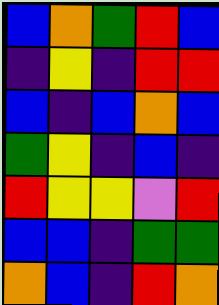[["blue", "orange", "green", "red", "blue"], ["indigo", "yellow", "indigo", "red", "red"], ["blue", "indigo", "blue", "orange", "blue"], ["green", "yellow", "indigo", "blue", "indigo"], ["red", "yellow", "yellow", "violet", "red"], ["blue", "blue", "indigo", "green", "green"], ["orange", "blue", "indigo", "red", "orange"]]